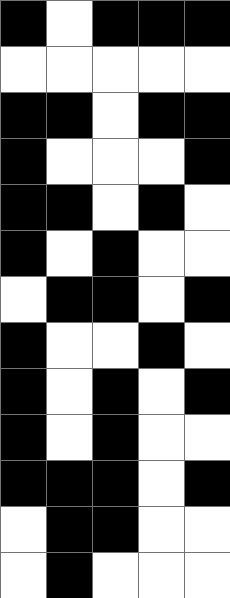[["black", "white", "black", "black", "black"], ["white", "white", "white", "white", "white"], ["black", "black", "white", "black", "black"], ["black", "white", "white", "white", "black"], ["black", "black", "white", "black", "white"], ["black", "white", "black", "white", "white"], ["white", "black", "black", "white", "black"], ["black", "white", "white", "black", "white"], ["black", "white", "black", "white", "black"], ["black", "white", "black", "white", "white"], ["black", "black", "black", "white", "black"], ["white", "black", "black", "white", "white"], ["white", "black", "white", "white", "white"]]